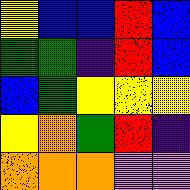[["yellow", "blue", "blue", "red", "blue"], ["green", "green", "indigo", "red", "blue"], ["blue", "green", "yellow", "yellow", "yellow"], ["yellow", "orange", "green", "red", "indigo"], ["orange", "orange", "orange", "violet", "violet"]]